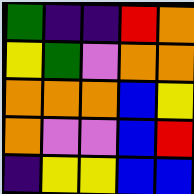[["green", "indigo", "indigo", "red", "orange"], ["yellow", "green", "violet", "orange", "orange"], ["orange", "orange", "orange", "blue", "yellow"], ["orange", "violet", "violet", "blue", "red"], ["indigo", "yellow", "yellow", "blue", "blue"]]